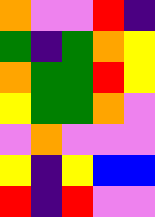[["orange", "violet", "violet", "red", "indigo"], ["green", "indigo", "green", "orange", "yellow"], ["orange", "green", "green", "red", "yellow"], ["yellow", "green", "green", "orange", "violet"], ["violet", "orange", "violet", "violet", "violet"], ["yellow", "indigo", "yellow", "blue", "blue"], ["red", "indigo", "red", "violet", "violet"]]